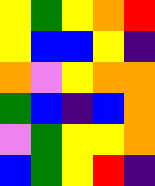[["yellow", "green", "yellow", "orange", "red"], ["yellow", "blue", "blue", "yellow", "indigo"], ["orange", "violet", "yellow", "orange", "orange"], ["green", "blue", "indigo", "blue", "orange"], ["violet", "green", "yellow", "yellow", "orange"], ["blue", "green", "yellow", "red", "indigo"]]